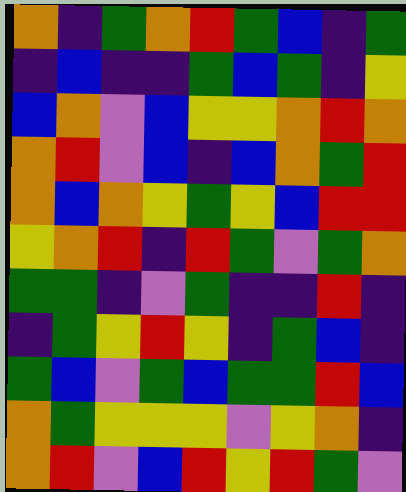[["orange", "indigo", "green", "orange", "red", "green", "blue", "indigo", "green"], ["indigo", "blue", "indigo", "indigo", "green", "blue", "green", "indigo", "yellow"], ["blue", "orange", "violet", "blue", "yellow", "yellow", "orange", "red", "orange"], ["orange", "red", "violet", "blue", "indigo", "blue", "orange", "green", "red"], ["orange", "blue", "orange", "yellow", "green", "yellow", "blue", "red", "red"], ["yellow", "orange", "red", "indigo", "red", "green", "violet", "green", "orange"], ["green", "green", "indigo", "violet", "green", "indigo", "indigo", "red", "indigo"], ["indigo", "green", "yellow", "red", "yellow", "indigo", "green", "blue", "indigo"], ["green", "blue", "violet", "green", "blue", "green", "green", "red", "blue"], ["orange", "green", "yellow", "yellow", "yellow", "violet", "yellow", "orange", "indigo"], ["orange", "red", "violet", "blue", "red", "yellow", "red", "green", "violet"]]